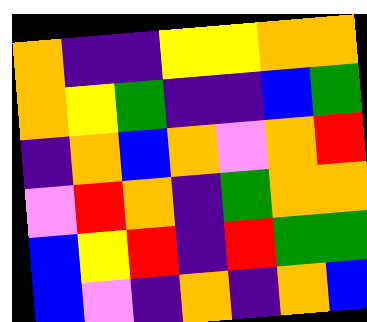[["orange", "indigo", "indigo", "yellow", "yellow", "orange", "orange"], ["orange", "yellow", "green", "indigo", "indigo", "blue", "green"], ["indigo", "orange", "blue", "orange", "violet", "orange", "red"], ["violet", "red", "orange", "indigo", "green", "orange", "orange"], ["blue", "yellow", "red", "indigo", "red", "green", "green"], ["blue", "violet", "indigo", "orange", "indigo", "orange", "blue"]]